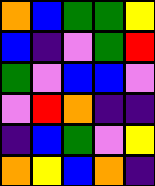[["orange", "blue", "green", "green", "yellow"], ["blue", "indigo", "violet", "green", "red"], ["green", "violet", "blue", "blue", "violet"], ["violet", "red", "orange", "indigo", "indigo"], ["indigo", "blue", "green", "violet", "yellow"], ["orange", "yellow", "blue", "orange", "indigo"]]